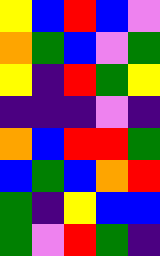[["yellow", "blue", "red", "blue", "violet"], ["orange", "green", "blue", "violet", "green"], ["yellow", "indigo", "red", "green", "yellow"], ["indigo", "indigo", "indigo", "violet", "indigo"], ["orange", "blue", "red", "red", "green"], ["blue", "green", "blue", "orange", "red"], ["green", "indigo", "yellow", "blue", "blue"], ["green", "violet", "red", "green", "indigo"]]